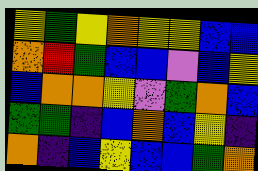[["yellow", "green", "yellow", "orange", "yellow", "yellow", "blue", "blue"], ["orange", "red", "green", "blue", "blue", "violet", "blue", "yellow"], ["blue", "orange", "orange", "yellow", "violet", "green", "orange", "blue"], ["green", "green", "indigo", "blue", "orange", "blue", "yellow", "indigo"], ["orange", "indigo", "blue", "yellow", "blue", "blue", "green", "orange"]]